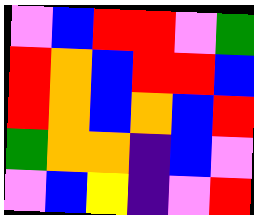[["violet", "blue", "red", "red", "violet", "green"], ["red", "orange", "blue", "red", "red", "blue"], ["red", "orange", "blue", "orange", "blue", "red"], ["green", "orange", "orange", "indigo", "blue", "violet"], ["violet", "blue", "yellow", "indigo", "violet", "red"]]